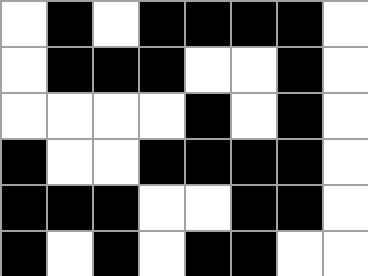[["white", "black", "white", "black", "black", "black", "black", "white"], ["white", "black", "black", "black", "white", "white", "black", "white"], ["white", "white", "white", "white", "black", "white", "black", "white"], ["black", "white", "white", "black", "black", "black", "black", "white"], ["black", "black", "black", "white", "white", "black", "black", "white"], ["black", "white", "black", "white", "black", "black", "white", "white"]]